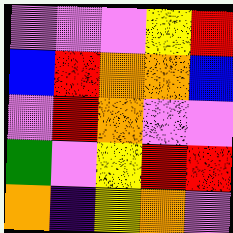[["violet", "violet", "violet", "yellow", "red"], ["blue", "red", "orange", "orange", "blue"], ["violet", "red", "orange", "violet", "violet"], ["green", "violet", "yellow", "red", "red"], ["orange", "indigo", "yellow", "orange", "violet"]]